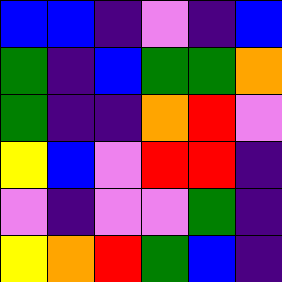[["blue", "blue", "indigo", "violet", "indigo", "blue"], ["green", "indigo", "blue", "green", "green", "orange"], ["green", "indigo", "indigo", "orange", "red", "violet"], ["yellow", "blue", "violet", "red", "red", "indigo"], ["violet", "indigo", "violet", "violet", "green", "indigo"], ["yellow", "orange", "red", "green", "blue", "indigo"]]